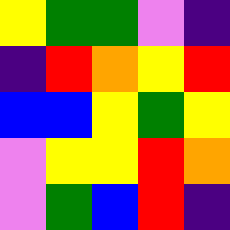[["yellow", "green", "green", "violet", "indigo"], ["indigo", "red", "orange", "yellow", "red"], ["blue", "blue", "yellow", "green", "yellow"], ["violet", "yellow", "yellow", "red", "orange"], ["violet", "green", "blue", "red", "indigo"]]